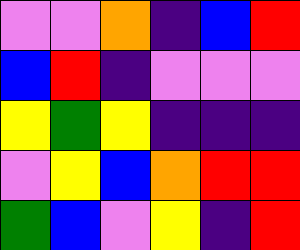[["violet", "violet", "orange", "indigo", "blue", "red"], ["blue", "red", "indigo", "violet", "violet", "violet"], ["yellow", "green", "yellow", "indigo", "indigo", "indigo"], ["violet", "yellow", "blue", "orange", "red", "red"], ["green", "blue", "violet", "yellow", "indigo", "red"]]